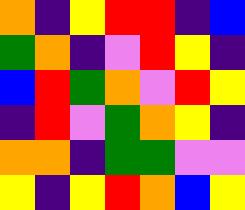[["orange", "indigo", "yellow", "red", "red", "indigo", "blue"], ["green", "orange", "indigo", "violet", "red", "yellow", "indigo"], ["blue", "red", "green", "orange", "violet", "red", "yellow"], ["indigo", "red", "violet", "green", "orange", "yellow", "indigo"], ["orange", "orange", "indigo", "green", "green", "violet", "violet"], ["yellow", "indigo", "yellow", "red", "orange", "blue", "yellow"]]